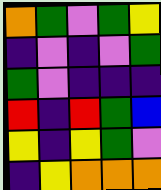[["orange", "green", "violet", "green", "yellow"], ["indigo", "violet", "indigo", "violet", "green"], ["green", "violet", "indigo", "indigo", "indigo"], ["red", "indigo", "red", "green", "blue"], ["yellow", "indigo", "yellow", "green", "violet"], ["indigo", "yellow", "orange", "orange", "orange"]]